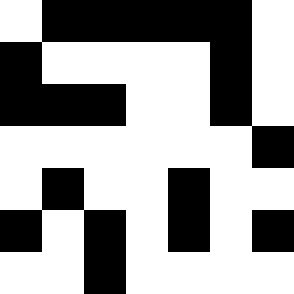[["white", "black", "black", "black", "black", "black", "white"], ["black", "white", "white", "white", "white", "black", "white"], ["black", "black", "black", "white", "white", "black", "white"], ["white", "white", "white", "white", "white", "white", "black"], ["white", "black", "white", "white", "black", "white", "white"], ["black", "white", "black", "white", "black", "white", "black"], ["white", "white", "black", "white", "white", "white", "white"]]